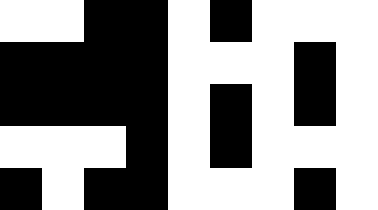[["white", "white", "black", "black", "white", "black", "white", "white", "white"], ["black", "black", "black", "black", "white", "white", "white", "black", "white"], ["black", "black", "black", "black", "white", "black", "white", "black", "white"], ["white", "white", "white", "black", "white", "black", "white", "white", "white"], ["black", "white", "black", "black", "white", "white", "white", "black", "white"]]